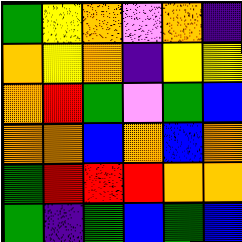[["green", "yellow", "orange", "violet", "orange", "indigo"], ["orange", "yellow", "orange", "indigo", "yellow", "yellow"], ["orange", "red", "green", "violet", "green", "blue"], ["orange", "orange", "blue", "orange", "blue", "orange"], ["green", "red", "red", "red", "orange", "orange"], ["green", "indigo", "green", "blue", "green", "blue"]]